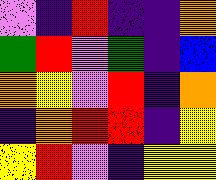[["violet", "indigo", "red", "indigo", "indigo", "orange"], ["green", "red", "violet", "green", "indigo", "blue"], ["orange", "yellow", "violet", "red", "indigo", "orange"], ["indigo", "orange", "red", "red", "indigo", "yellow"], ["yellow", "red", "violet", "indigo", "yellow", "yellow"]]